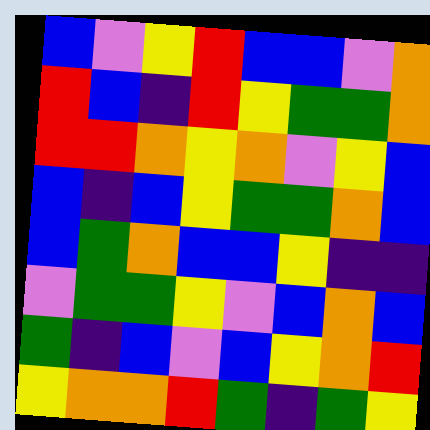[["blue", "violet", "yellow", "red", "blue", "blue", "violet", "orange"], ["red", "blue", "indigo", "red", "yellow", "green", "green", "orange"], ["red", "red", "orange", "yellow", "orange", "violet", "yellow", "blue"], ["blue", "indigo", "blue", "yellow", "green", "green", "orange", "blue"], ["blue", "green", "orange", "blue", "blue", "yellow", "indigo", "indigo"], ["violet", "green", "green", "yellow", "violet", "blue", "orange", "blue"], ["green", "indigo", "blue", "violet", "blue", "yellow", "orange", "red"], ["yellow", "orange", "orange", "red", "green", "indigo", "green", "yellow"]]